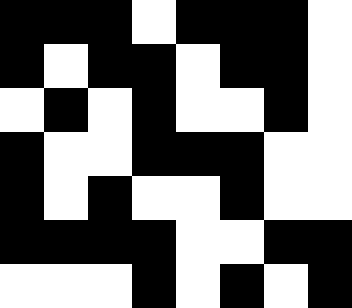[["black", "black", "black", "white", "black", "black", "black", "white"], ["black", "white", "black", "black", "white", "black", "black", "white"], ["white", "black", "white", "black", "white", "white", "black", "white"], ["black", "white", "white", "black", "black", "black", "white", "white"], ["black", "white", "black", "white", "white", "black", "white", "white"], ["black", "black", "black", "black", "white", "white", "black", "black"], ["white", "white", "white", "black", "white", "black", "white", "black"]]